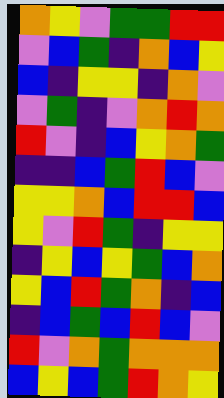[["orange", "yellow", "violet", "green", "green", "red", "red"], ["violet", "blue", "green", "indigo", "orange", "blue", "yellow"], ["blue", "indigo", "yellow", "yellow", "indigo", "orange", "violet"], ["violet", "green", "indigo", "violet", "orange", "red", "orange"], ["red", "violet", "indigo", "blue", "yellow", "orange", "green"], ["indigo", "indigo", "blue", "green", "red", "blue", "violet"], ["yellow", "yellow", "orange", "blue", "red", "red", "blue"], ["yellow", "violet", "red", "green", "indigo", "yellow", "yellow"], ["indigo", "yellow", "blue", "yellow", "green", "blue", "orange"], ["yellow", "blue", "red", "green", "orange", "indigo", "blue"], ["indigo", "blue", "green", "blue", "red", "blue", "violet"], ["red", "violet", "orange", "green", "orange", "orange", "orange"], ["blue", "yellow", "blue", "green", "red", "orange", "yellow"]]